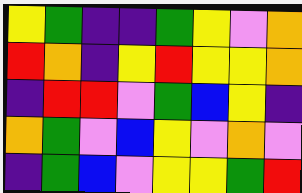[["yellow", "green", "indigo", "indigo", "green", "yellow", "violet", "orange"], ["red", "orange", "indigo", "yellow", "red", "yellow", "yellow", "orange"], ["indigo", "red", "red", "violet", "green", "blue", "yellow", "indigo"], ["orange", "green", "violet", "blue", "yellow", "violet", "orange", "violet"], ["indigo", "green", "blue", "violet", "yellow", "yellow", "green", "red"]]